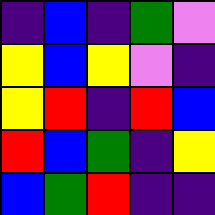[["indigo", "blue", "indigo", "green", "violet"], ["yellow", "blue", "yellow", "violet", "indigo"], ["yellow", "red", "indigo", "red", "blue"], ["red", "blue", "green", "indigo", "yellow"], ["blue", "green", "red", "indigo", "indigo"]]